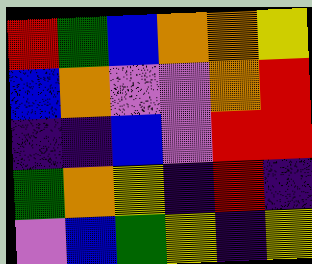[["red", "green", "blue", "orange", "orange", "yellow"], ["blue", "orange", "violet", "violet", "orange", "red"], ["indigo", "indigo", "blue", "violet", "red", "red"], ["green", "orange", "yellow", "indigo", "red", "indigo"], ["violet", "blue", "green", "yellow", "indigo", "yellow"]]